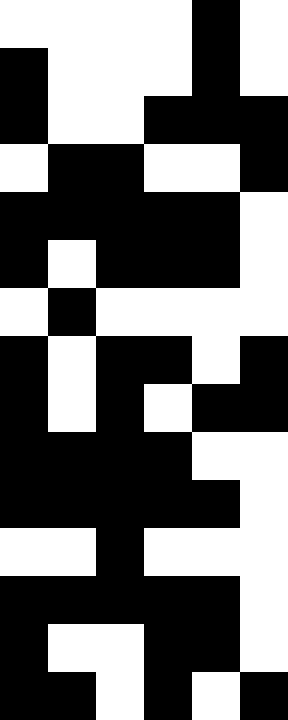[["white", "white", "white", "white", "black", "white"], ["black", "white", "white", "white", "black", "white"], ["black", "white", "white", "black", "black", "black"], ["white", "black", "black", "white", "white", "black"], ["black", "black", "black", "black", "black", "white"], ["black", "white", "black", "black", "black", "white"], ["white", "black", "white", "white", "white", "white"], ["black", "white", "black", "black", "white", "black"], ["black", "white", "black", "white", "black", "black"], ["black", "black", "black", "black", "white", "white"], ["black", "black", "black", "black", "black", "white"], ["white", "white", "black", "white", "white", "white"], ["black", "black", "black", "black", "black", "white"], ["black", "white", "white", "black", "black", "white"], ["black", "black", "white", "black", "white", "black"]]